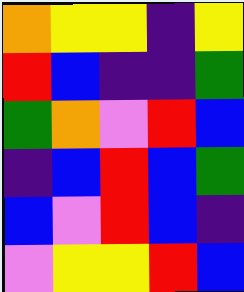[["orange", "yellow", "yellow", "indigo", "yellow"], ["red", "blue", "indigo", "indigo", "green"], ["green", "orange", "violet", "red", "blue"], ["indigo", "blue", "red", "blue", "green"], ["blue", "violet", "red", "blue", "indigo"], ["violet", "yellow", "yellow", "red", "blue"]]